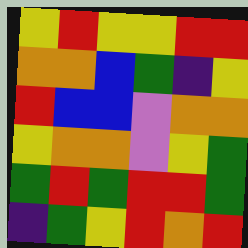[["yellow", "red", "yellow", "yellow", "red", "red"], ["orange", "orange", "blue", "green", "indigo", "yellow"], ["red", "blue", "blue", "violet", "orange", "orange"], ["yellow", "orange", "orange", "violet", "yellow", "green"], ["green", "red", "green", "red", "red", "green"], ["indigo", "green", "yellow", "red", "orange", "red"]]